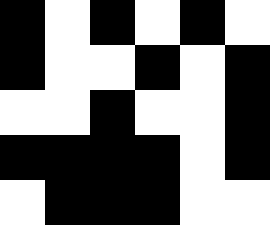[["black", "white", "black", "white", "black", "white"], ["black", "white", "white", "black", "white", "black"], ["white", "white", "black", "white", "white", "black"], ["black", "black", "black", "black", "white", "black"], ["white", "black", "black", "black", "white", "white"]]